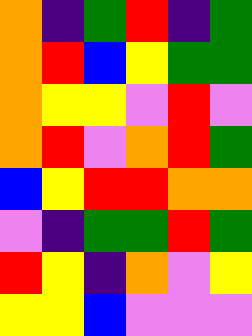[["orange", "indigo", "green", "red", "indigo", "green"], ["orange", "red", "blue", "yellow", "green", "green"], ["orange", "yellow", "yellow", "violet", "red", "violet"], ["orange", "red", "violet", "orange", "red", "green"], ["blue", "yellow", "red", "red", "orange", "orange"], ["violet", "indigo", "green", "green", "red", "green"], ["red", "yellow", "indigo", "orange", "violet", "yellow"], ["yellow", "yellow", "blue", "violet", "violet", "violet"]]